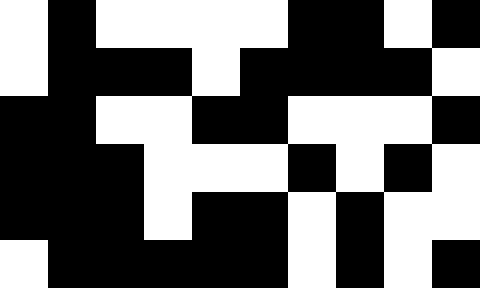[["white", "black", "white", "white", "white", "white", "black", "black", "white", "black"], ["white", "black", "black", "black", "white", "black", "black", "black", "black", "white"], ["black", "black", "white", "white", "black", "black", "white", "white", "white", "black"], ["black", "black", "black", "white", "white", "white", "black", "white", "black", "white"], ["black", "black", "black", "white", "black", "black", "white", "black", "white", "white"], ["white", "black", "black", "black", "black", "black", "white", "black", "white", "black"]]